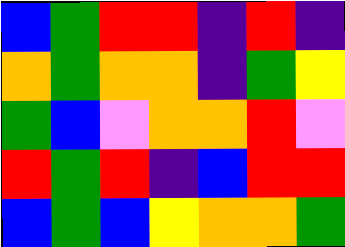[["blue", "green", "red", "red", "indigo", "red", "indigo"], ["orange", "green", "orange", "orange", "indigo", "green", "yellow"], ["green", "blue", "violet", "orange", "orange", "red", "violet"], ["red", "green", "red", "indigo", "blue", "red", "red"], ["blue", "green", "blue", "yellow", "orange", "orange", "green"]]